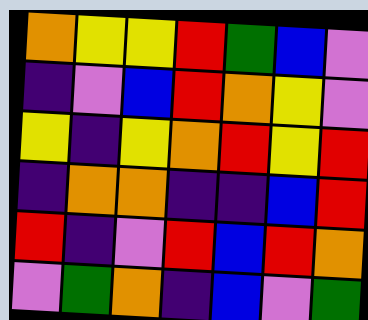[["orange", "yellow", "yellow", "red", "green", "blue", "violet"], ["indigo", "violet", "blue", "red", "orange", "yellow", "violet"], ["yellow", "indigo", "yellow", "orange", "red", "yellow", "red"], ["indigo", "orange", "orange", "indigo", "indigo", "blue", "red"], ["red", "indigo", "violet", "red", "blue", "red", "orange"], ["violet", "green", "orange", "indigo", "blue", "violet", "green"]]